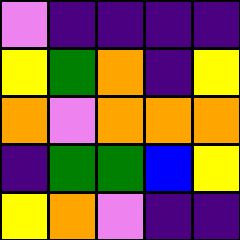[["violet", "indigo", "indigo", "indigo", "indigo"], ["yellow", "green", "orange", "indigo", "yellow"], ["orange", "violet", "orange", "orange", "orange"], ["indigo", "green", "green", "blue", "yellow"], ["yellow", "orange", "violet", "indigo", "indigo"]]